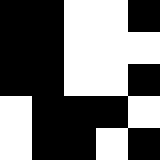[["black", "black", "white", "white", "black"], ["black", "black", "white", "white", "white"], ["black", "black", "white", "white", "black"], ["white", "black", "black", "black", "white"], ["white", "black", "black", "white", "black"]]